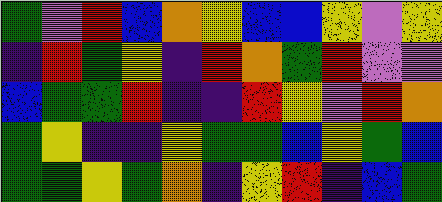[["green", "violet", "red", "blue", "orange", "yellow", "blue", "blue", "yellow", "violet", "yellow"], ["indigo", "red", "green", "yellow", "indigo", "red", "orange", "green", "red", "violet", "violet"], ["blue", "green", "green", "red", "indigo", "indigo", "red", "yellow", "violet", "red", "orange"], ["green", "yellow", "indigo", "indigo", "yellow", "green", "green", "blue", "yellow", "green", "blue"], ["green", "green", "yellow", "green", "orange", "indigo", "yellow", "red", "indigo", "blue", "green"]]